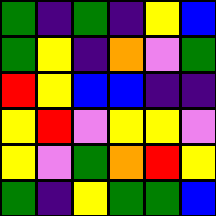[["green", "indigo", "green", "indigo", "yellow", "blue"], ["green", "yellow", "indigo", "orange", "violet", "green"], ["red", "yellow", "blue", "blue", "indigo", "indigo"], ["yellow", "red", "violet", "yellow", "yellow", "violet"], ["yellow", "violet", "green", "orange", "red", "yellow"], ["green", "indigo", "yellow", "green", "green", "blue"]]